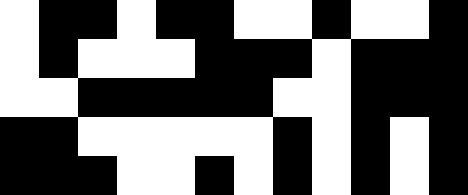[["white", "black", "black", "white", "black", "black", "white", "white", "black", "white", "white", "black"], ["white", "black", "white", "white", "white", "black", "black", "black", "white", "black", "black", "black"], ["white", "white", "black", "black", "black", "black", "black", "white", "white", "black", "black", "black"], ["black", "black", "white", "white", "white", "white", "white", "black", "white", "black", "white", "black"], ["black", "black", "black", "white", "white", "black", "white", "black", "white", "black", "white", "black"]]